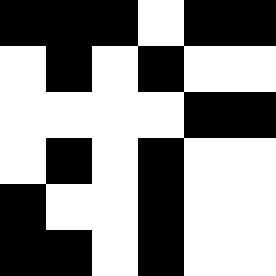[["black", "black", "black", "white", "black", "black"], ["white", "black", "white", "black", "white", "white"], ["white", "white", "white", "white", "black", "black"], ["white", "black", "white", "black", "white", "white"], ["black", "white", "white", "black", "white", "white"], ["black", "black", "white", "black", "white", "white"]]